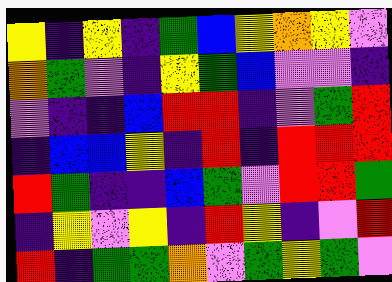[["yellow", "indigo", "yellow", "indigo", "green", "blue", "yellow", "orange", "yellow", "violet"], ["orange", "green", "violet", "indigo", "yellow", "green", "blue", "violet", "violet", "indigo"], ["violet", "indigo", "indigo", "blue", "red", "red", "indigo", "violet", "green", "red"], ["indigo", "blue", "blue", "yellow", "indigo", "red", "indigo", "red", "red", "red"], ["red", "green", "indigo", "indigo", "blue", "green", "violet", "red", "red", "green"], ["indigo", "yellow", "violet", "yellow", "indigo", "red", "yellow", "indigo", "violet", "red"], ["red", "indigo", "green", "green", "orange", "violet", "green", "yellow", "green", "violet"]]